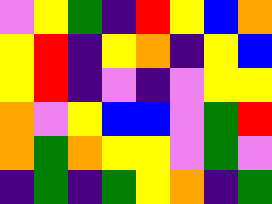[["violet", "yellow", "green", "indigo", "red", "yellow", "blue", "orange"], ["yellow", "red", "indigo", "yellow", "orange", "indigo", "yellow", "blue"], ["yellow", "red", "indigo", "violet", "indigo", "violet", "yellow", "yellow"], ["orange", "violet", "yellow", "blue", "blue", "violet", "green", "red"], ["orange", "green", "orange", "yellow", "yellow", "violet", "green", "violet"], ["indigo", "green", "indigo", "green", "yellow", "orange", "indigo", "green"]]